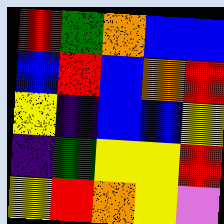[["red", "green", "orange", "blue", "blue"], ["blue", "red", "blue", "orange", "red"], ["yellow", "indigo", "blue", "blue", "yellow"], ["indigo", "green", "yellow", "yellow", "red"], ["yellow", "red", "orange", "yellow", "violet"]]